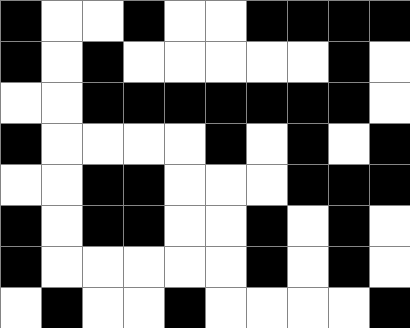[["black", "white", "white", "black", "white", "white", "black", "black", "black", "black"], ["black", "white", "black", "white", "white", "white", "white", "white", "black", "white"], ["white", "white", "black", "black", "black", "black", "black", "black", "black", "white"], ["black", "white", "white", "white", "white", "black", "white", "black", "white", "black"], ["white", "white", "black", "black", "white", "white", "white", "black", "black", "black"], ["black", "white", "black", "black", "white", "white", "black", "white", "black", "white"], ["black", "white", "white", "white", "white", "white", "black", "white", "black", "white"], ["white", "black", "white", "white", "black", "white", "white", "white", "white", "black"]]